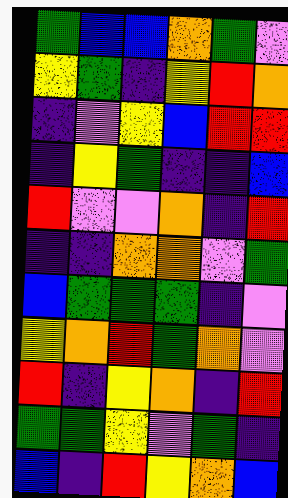[["green", "blue", "blue", "orange", "green", "violet"], ["yellow", "green", "indigo", "yellow", "red", "orange"], ["indigo", "violet", "yellow", "blue", "red", "red"], ["indigo", "yellow", "green", "indigo", "indigo", "blue"], ["red", "violet", "violet", "orange", "indigo", "red"], ["indigo", "indigo", "orange", "orange", "violet", "green"], ["blue", "green", "green", "green", "indigo", "violet"], ["yellow", "orange", "red", "green", "orange", "violet"], ["red", "indigo", "yellow", "orange", "indigo", "red"], ["green", "green", "yellow", "violet", "green", "indigo"], ["blue", "indigo", "red", "yellow", "orange", "blue"]]